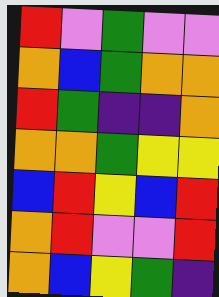[["red", "violet", "green", "violet", "violet"], ["orange", "blue", "green", "orange", "orange"], ["red", "green", "indigo", "indigo", "orange"], ["orange", "orange", "green", "yellow", "yellow"], ["blue", "red", "yellow", "blue", "red"], ["orange", "red", "violet", "violet", "red"], ["orange", "blue", "yellow", "green", "indigo"]]